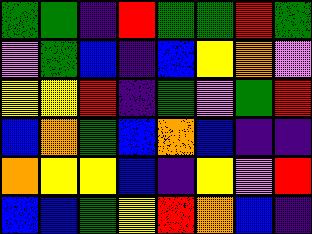[["green", "green", "indigo", "red", "green", "green", "red", "green"], ["violet", "green", "blue", "indigo", "blue", "yellow", "orange", "violet"], ["yellow", "yellow", "red", "indigo", "green", "violet", "green", "red"], ["blue", "orange", "green", "blue", "orange", "blue", "indigo", "indigo"], ["orange", "yellow", "yellow", "blue", "indigo", "yellow", "violet", "red"], ["blue", "blue", "green", "yellow", "red", "orange", "blue", "indigo"]]